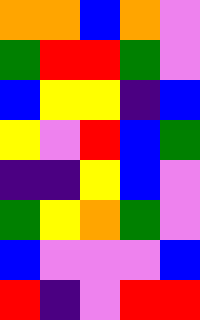[["orange", "orange", "blue", "orange", "violet"], ["green", "red", "red", "green", "violet"], ["blue", "yellow", "yellow", "indigo", "blue"], ["yellow", "violet", "red", "blue", "green"], ["indigo", "indigo", "yellow", "blue", "violet"], ["green", "yellow", "orange", "green", "violet"], ["blue", "violet", "violet", "violet", "blue"], ["red", "indigo", "violet", "red", "red"]]